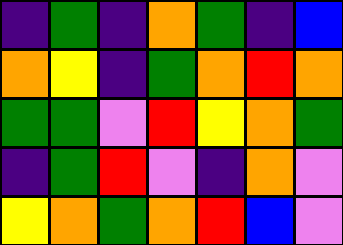[["indigo", "green", "indigo", "orange", "green", "indigo", "blue"], ["orange", "yellow", "indigo", "green", "orange", "red", "orange"], ["green", "green", "violet", "red", "yellow", "orange", "green"], ["indigo", "green", "red", "violet", "indigo", "orange", "violet"], ["yellow", "orange", "green", "orange", "red", "blue", "violet"]]